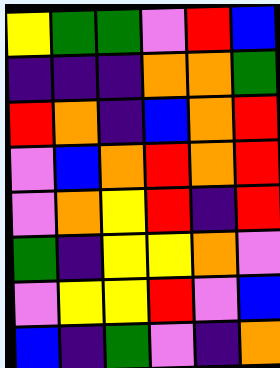[["yellow", "green", "green", "violet", "red", "blue"], ["indigo", "indigo", "indigo", "orange", "orange", "green"], ["red", "orange", "indigo", "blue", "orange", "red"], ["violet", "blue", "orange", "red", "orange", "red"], ["violet", "orange", "yellow", "red", "indigo", "red"], ["green", "indigo", "yellow", "yellow", "orange", "violet"], ["violet", "yellow", "yellow", "red", "violet", "blue"], ["blue", "indigo", "green", "violet", "indigo", "orange"]]